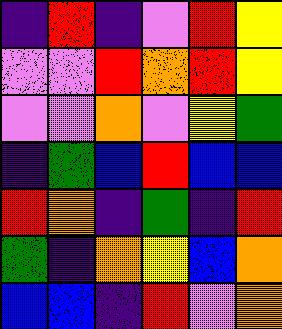[["indigo", "red", "indigo", "violet", "red", "yellow"], ["violet", "violet", "red", "orange", "red", "yellow"], ["violet", "violet", "orange", "violet", "yellow", "green"], ["indigo", "green", "blue", "red", "blue", "blue"], ["red", "orange", "indigo", "green", "indigo", "red"], ["green", "indigo", "orange", "yellow", "blue", "orange"], ["blue", "blue", "indigo", "red", "violet", "orange"]]